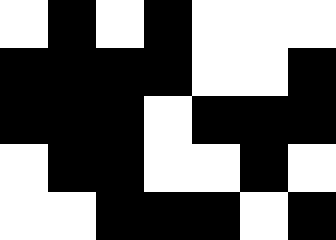[["white", "black", "white", "black", "white", "white", "white"], ["black", "black", "black", "black", "white", "white", "black"], ["black", "black", "black", "white", "black", "black", "black"], ["white", "black", "black", "white", "white", "black", "white"], ["white", "white", "black", "black", "black", "white", "black"]]